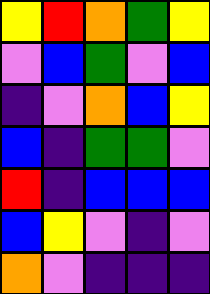[["yellow", "red", "orange", "green", "yellow"], ["violet", "blue", "green", "violet", "blue"], ["indigo", "violet", "orange", "blue", "yellow"], ["blue", "indigo", "green", "green", "violet"], ["red", "indigo", "blue", "blue", "blue"], ["blue", "yellow", "violet", "indigo", "violet"], ["orange", "violet", "indigo", "indigo", "indigo"]]